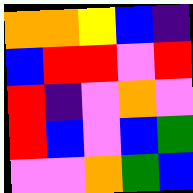[["orange", "orange", "yellow", "blue", "indigo"], ["blue", "red", "red", "violet", "red"], ["red", "indigo", "violet", "orange", "violet"], ["red", "blue", "violet", "blue", "green"], ["violet", "violet", "orange", "green", "blue"]]